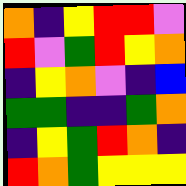[["orange", "indigo", "yellow", "red", "red", "violet"], ["red", "violet", "green", "red", "yellow", "orange"], ["indigo", "yellow", "orange", "violet", "indigo", "blue"], ["green", "green", "indigo", "indigo", "green", "orange"], ["indigo", "yellow", "green", "red", "orange", "indigo"], ["red", "orange", "green", "yellow", "yellow", "yellow"]]